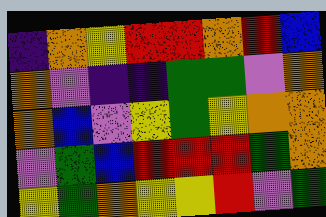[["indigo", "orange", "yellow", "red", "red", "orange", "red", "blue"], ["orange", "violet", "indigo", "indigo", "green", "green", "violet", "orange"], ["orange", "blue", "violet", "yellow", "green", "yellow", "orange", "orange"], ["violet", "green", "blue", "red", "red", "red", "green", "orange"], ["yellow", "green", "orange", "yellow", "yellow", "red", "violet", "green"]]